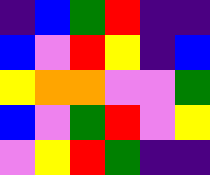[["indigo", "blue", "green", "red", "indigo", "indigo"], ["blue", "violet", "red", "yellow", "indigo", "blue"], ["yellow", "orange", "orange", "violet", "violet", "green"], ["blue", "violet", "green", "red", "violet", "yellow"], ["violet", "yellow", "red", "green", "indigo", "indigo"]]